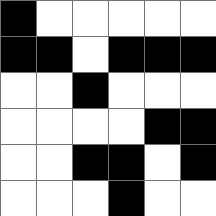[["black", "white", "white", "white", "white", "white"], ["black", "black", "white", "black", "black", "black"], ["white", "white", "black", "white", "white", "white"], ["white", "white", "white", "white", "black", "black"], ["white", "white", "black", "black", "white", "black"], ["white", "white", "white", "black", "white", "white"]]